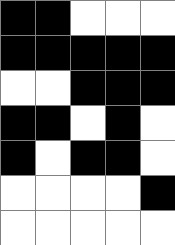[["black", "black", "white", "white", "white"], ["black", "black", "black", "black", "black"], ["white", "white", "black", "black", "black"], ["black", "black", "white", "black", "white"], ["black", "white", "black", "black", "white"], ["white", "white", "white", "white", "black"], ["white", "white", "white", "white", "white"]]